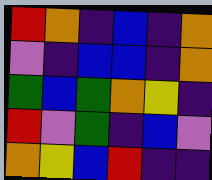[["red", "orange", "indigo", "blue", "indigo", "orange"], ["violet", "indigo", "blue", "blue", "indigo", "orange"], ["green", "blue", "green", "orange", "yellow", "indigo"], ["red", "violet", "green", "indigo", "blue", "violet"], ["orange", "yellow", "blue", "red", "indigo", "indigo"]]